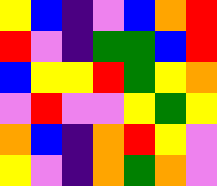[["yellow", "blue", "indigo", "violet", "blue", "orange", "red"], ["red", "violet", "indigo", "green", "green", "blue", "red"], ["blue", "yellow", "yellow", "red", "green", "yellow", "orange"], ["violet", "red", "violet", "violet", "yellow", "green", "yellow"], ["orange", "blue", "indigo", "orange", "red", "yellow", "violet"], ["yellow", "violet", "indigo", "orange", "green", "orange", "violet"]]